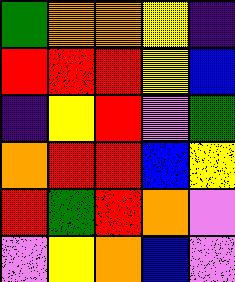[["green", "orange", "orange", "yellow", "indigo"], ["red", "red", "red", "yellow", "blue"], ["indigo", "yellow", "red", "violet", "green"], ["orange", "red", "red", "blue", "yellow"], ["red", "green", "red", "orange", "violet"], ["violet", "yellow", "orange", "blue", "violet"]]